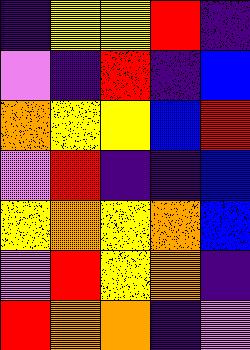[["indigo", "yellow", "yellow", "red", "indigo"], ["violet", "indigo", "red", "indigo", "blue"], ["orange", "yellow", "yellow", "blue", "red"], ["violet", "red", "indigo", "indigo", "blue"], ["yellow", "orange", "yellow", "orange", "blue"], ["violet", "red", "yellow", "orange", "indigo"], ["red", "orange", "orange", "indigo", "violet"]]